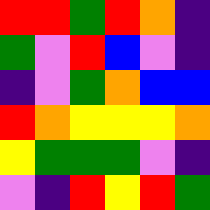[["red", "red", "green", "red", "orange", "indigo"], ["green", "violet", "red", "blue", "violet", "indigo"], ["indigo", "violet", "green", "orange", "blue", "blue"], ["red", "orange", "yellow", "yellow", "yellow", "orange"], ["yellow", "green", "green", "green", "violet", "indigo"], ["violet", "indigo", "red", "yellow", "red", "green"]]